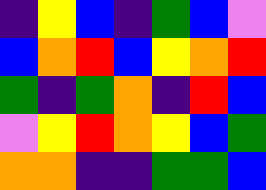[["indigo", "yellow", "blue", "indigo", "green", "blue", "violet"], ["blue", "orange", "red", "blue", "yellow", "orange", "red"], ["green", "indigo", "green", "orange", "indigo", "red", "blue"], ["violet", "yellow", "red", "orange", "yellow", "blue", "green"], ["orange", "orange", "indigo", "indigo", "green", "green", "blue"]]